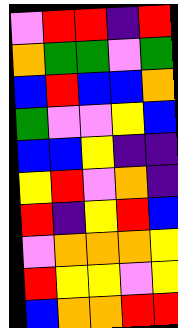[["violet", "red", "red", "indigo", "red"], ["orange", "green", "green", "violet", "green"], ["blue", "red", "blue", "blue", "orange"], ["green", "violet", "violet", "yellow", "blue"], ["blue", "blue", "yellow", "indigo", "indigo"], ["yellow", "red", "violet", "orange", "indigo"], ["red", "indigo", "yellow", "red", "blue"], ["violet", "orange", "orange", "orange", "yellow"], ["red", "yellow", "yellow", "violet", "yellow"], ["blue", "orange", "orange", "red", "red"]]